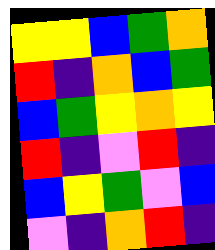[["yellow", "yellow", "blue", "green", "orange"], ["red", "indigo", "orange", "blue", "green"], ["blue", "green", "yellow", "orange", "yellow"], ["red", "indigo", "violet", "red", "indigo"], ["blue", "yellow", "green", "violet", "blue"], ["violet", "indigo", "orange", "red", "indigo"]]